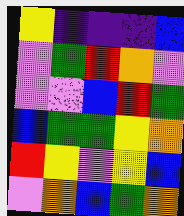[["yellow", "indigo", "indigo", "indigo", "blue"], ["violet", "green", "red", "orange", "violet"], ["violet", "violet", "blue", "red", "green"], ["blue", "green", "green", "yellow", "orange"], ["red", "yellow", "violet", "yellow", "blue"], ["violet", "orange", "blue", "green", "orange"]]